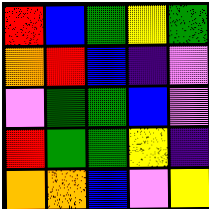[["red", "blue", "green", "yellow", "green"], ["orange", "red", "blue", "indigo", "violet"], ["violet", "green", "green", "blue", "violet"], ["red", "green", "green", "yellow", "indigo"], ["orange", "orange", "blue", "violet", "yellow"]]